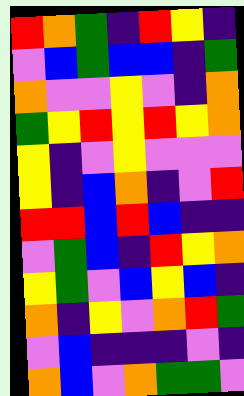[["red", "orange", "green", "indigo", "red", "yellow", "indigo"], ["violet", "blue", "green", "blue", "blue", "indigo", "green"], ["orange", "violet", "violet", "yellow", "violet", "indigo", "orange"], ["green", "yellow", "red", "yellow", "red", "yellow", "orange"], ["yellow", "indigo", "violet", "yellow", "violet", "violet", "violet"], ["yellow", "indigo", "blue", "orange", "indigo", "violet", "red"], ["red", "red", "blue", "red", "blue", "indigo", "indigo"], ["violet", "green", "blue", "indigo", "red", "yellow", "orange"], ["yellow", "green", "violet", "blue", "yellow", "blue", "indigo"], ["orange", "indigo", "yellow", "violet", "orange", "red", "green"], ["violet", "blue", "indigo", "indigo", "indigo", "violet", "indigo"], ["orange", "blue", "violet", "orange", "green", "green", "violet"]]